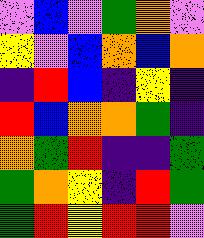[["violet", "blue", "violet", "green", "orange", "violet"], ["yellow", "violet", "blue", "orange", "blue", "orange"], ["indigo", "red", "blue", "indigo", "yellow", "indigo"], ["red", "blue", "orange", "orange", "green", "indigo"], ["orange", "green", "red", "indigo", "indigo", "green"], ["green", "orange", "yellow", "indigo", "red", "green"], ["green", "red", "yellow", "red", "red", "violet"]]